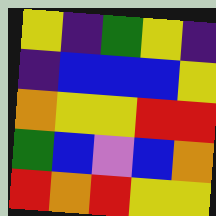[["yellow", "indigo", "green", "yellow", "indigo"], ["indigo", "blue", "blue", "blue", "yellow"], ["orange", "yellow", "yellow", "red", "red"], ["green", "blue", "violet", "blue", "orange"], ["red", "orange", "red", "yellow", "yellow"]]